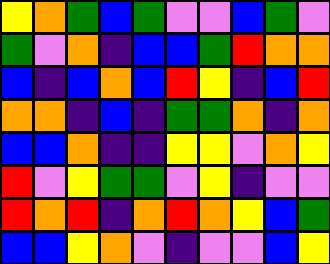[["yellow", "orange", "green", "blue", "green", "violet", "violet", "blue", "green", "violet"], ["green", "violet", "orange", "indigo", "blue", "blue", "green", "red", "orange", "orange"], ["blue", "indigo", "blue", "orange", "blue", "red", "yellow", "indigo", "blue", "red"], ["orange", "orange", "indigo", "blue", "indigo", "green", "green", "orange", "indigo", "orange"], ["blue", "blue", "orange", "indigo", "indigo", "yellow", "yellow", "violet", "orange", "yellow"], ["red", "violet", "yellow", "green", "green", "violet", "yellow", "indigo", "violet", "violet"], ["red", "orange", "red", "indigo", "orange", "red", "orange", "yellow", "blue", "green"], ["blue", "blue", "yellow", "orange", "violet", "indigo", "violet", "violet", "blue", "yellow"]]